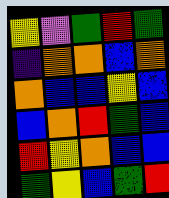[["yellow", "violet", "green", "red", "green"], ["indigo", "orange", "orange", "blue", "orange"], ["orange", "blue", "blue", "yellow", "blue"], ["blue", "orange", "red", "green", "blue"], ["red", "yellow", "orange", "blue", "blue"], ["green", "yellow", "blue", "green", "red"]]